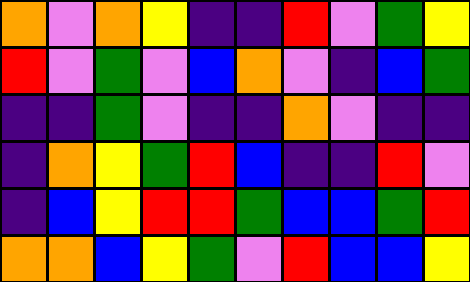[["orange", "violet", "orange", "yellow", "indigo", "indigo", "red", "violet", "green", "yellow"], ["red", "violet", "green", "violet", "blue", "orange", "violet", "indigo", "blue", "green"], ["indigo", "indigo", "green", "violet", "indigo", "indigo", "orange", "violet", "indigo", "indigo"], ["indigo", "orange", "yellow", "green", "red", "blue", "indigo", "indigo", "red", "violet"], ["indigo", "blue", "yellow", "red", "red", "green", "blue", "blue", "green", "red"], ["orange", "orange", "blue", "yellow", "green", "violet", "red", "blue", "blue", "yellow"]]